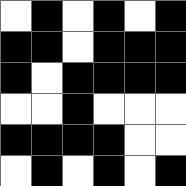[["white", "black", "white", "black", "white", "black"], ["black", "black", "white", "black", "black", "black"], ["black", "white", "black", "black", "black", "black"], ["white", "white", "black", "white", "white", "white"], ["black", "black", "black", "black", "white", "white"], ["white", "black", "white", "black", "white", "black"]]